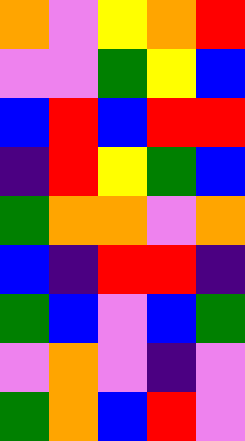[["orange", "violet", "yellow", "orange", "red"], ["violet", "violet", "green", "yellow", "blue"], ["blue", "red", "blue", "red", "red"], ["indigo", "red", "yellow", "green", "blue"], ["green", "orange", "orange", "violet", "orange"], ["blue", "indigo", "red", "red", "indigo"], ["green", "blue", "violet", "blue", "green"], ["violet", "orange", "violet", "indigo", "violet"], ["green", "orange", "blue", "red", "violet"]]